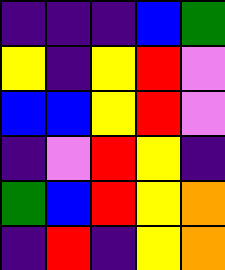[["indigo", "indigo", "indigo", "blue", "green"], ["yellow", "indigo", "yellow", "red", "violet"], ["blue", "blue", "yellow", "red", "violet"], ["indigo", "violet", "red", "yellow", "indigo"], ["green", "blue", "red", "yellow", "orange"], ["indigo", "red", "indigo", "yellow", "orange"]]